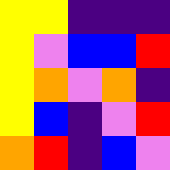[["yellow", "yellow", "indigo", "indigo", "indigo"], ["yellow", "violet", "blue", "blue", "red"], ["yellow", "orange", "violet", "orange", "indigo"], ["yellow", "blue", "indigo", "violet", "red"], ["orange", "red", "indigo", "blue", "violet"]]